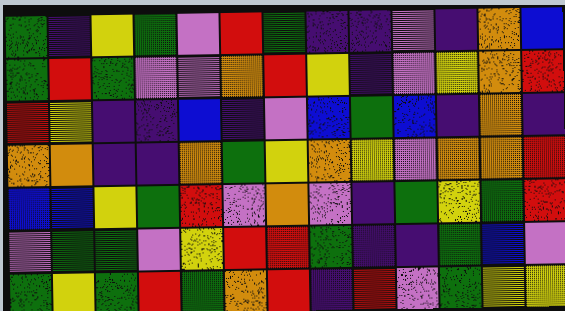[["green", "indigo", "yellow", "green", "violet", "red", "green", "indigo", "indigo", "violet", "indigo", "orange", "blue"], ["green", "red", "green", "violet", "violet", "orange", "red", "yellow", "indigo", "violet", "yellow", "orange", "red"], ["red", "yellow", "indigo", "indigo", "blue", "indigo", "violet", "blue", "green", "blue", "indigo", "orange", "indigo"], ["orange", "orange", "indigo", "indigo", "orange", "green", "yellow", "orange", "yellow", "violet", "orange", "orange", "red"], ["blue", "blue", "yellow", "green", "red", "violet", "orange", "violet", "indigo", "green", "yellow", "green", "red"], ["violet", "green", "green", "violet", "yellow", "red", "red", "green", "indigo", "indigo", "green", "blue", "violet"], ["green", "yellow", "green", "red", "green", "orange", "red", "indigo", "red", "violet", "green", "yellow", "yellow"]]